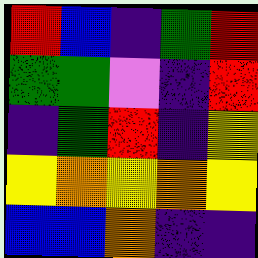[["red", "blue", "indigo", "green", "red"], ["green", "green", "violet", "indigo", "red"], ["indigo", "green", "red", "indigo", "yellow"], ["yellow", "orange", "yellow", "orange", "yellow"], ["blue", "blue", "orange", "indigo", "indigo"]]